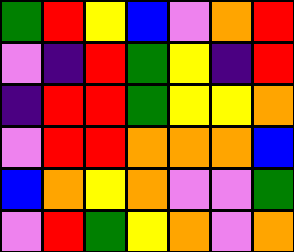[["green", "red", "yellow", "blue", "violet", "orange", "red"], ["violet", "indigo", "red", "green", "yellow", "indigo", "red"], ["indigo", "red", "red", "green", "yellow", "yellow", "orange"], ["violet", "red", "red", "orange", "orange", "orange", "blue"], ["blue", "orange", "yellow", "orange", "violet", "violet", "green"], ["violet", "red", "green", "yellow", "orange", "violet", "orange"]]